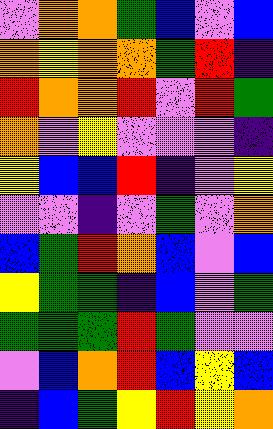[["violet", "orange", "orange", "green", "blue", "violet", "blue"], ["orange", "yellow", "orange", "orange", "green", "red", "indigo"], ["red", "orange", "orange", "red", "violet", "red", "green"], ["orange", "violet", "yellow", "violet", "violet", "violet", "indigo"], ["yellow", "blue", "blue", "red", "indigo", "violet", "yellow"], ["violet", "violet", "indigo", "violet", "green", "violet", "orange"], ["blue", "green", "red", "orange", "blue", "violet", "blue"], ["yellow", "green", "green", "indigo", "blue", "violet", "green"], ["green", "green", "green", "red", "green", "violet", "violet"], ["violet", "blue", "orange", "red", "blue", "yellow", "blue"], ["indigo", "blue", "green", "yellow", "red", "yellow", "orange"]]